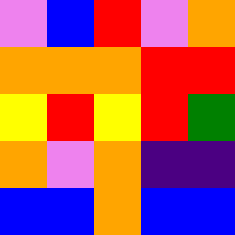[["violet", "blue", "red", "violet", "orange"], ["orange", "orange", "orange", "red", "red"], ["yellow", "red", "yellow", "red", "green"], ["orange", "violet", "orange", "indigo", "indigo"], ["blue", "blue", "orange", "blue", "blue"]]